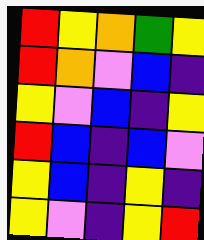[["red", "yellow", "orange", "green", "yellow"], ["red", "orange", "violet", "blue", "indigo"], ["yellow", "violet", "blue", "indigo", "yellow"], ["red", "blue", "indigo", "blue", "violet"], ["yellow", "blue", "indigo", "yellow", "indigo"], ["yellow", "violet", "indigo", "yellow", "red"]]